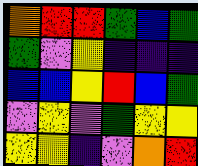[["orange", "red", "red", "green", "blue", "green"], ["green", "violet", "yellow", "indigo", "indigo", "indigo"], ["blue", "blue", "yellow", "red", "blue", "green"], ["violet", "yellow", "violet", "green", "yellow", "yellow"], ["yellow", "yellow", "indigo", "violet", "orange", "red"]]